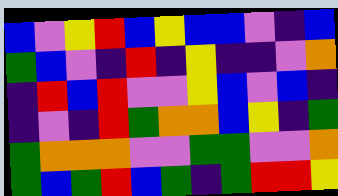[["blue", "violet", "yellow", "red", "blue", "yellow", "blue", "blue", "violet", "indigo", "blue"], ["green", "blue", "violet", "indigo", "red", "indigo", "yellow", "indigo", "indigo", "violet", "orange"], ["indigo", "red", "blue", "red", "violet", "violet", "yellow", "blue", "violet", "blue", "indigo"], ["indigo", "violet", "indigo", "red", "green", "orange", "orange", "blue", "yellow", "indigo", "green"], ["green", "orange", "orange", "orange", "violet", "violet", "green", "green", "violet", "violet", "orange"], ["green", "blue", "green", "red", "blue", "green", "indigo", "green", "red", "red", "yellow"]]